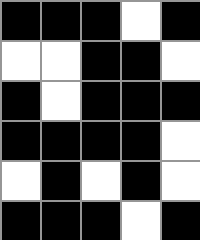[["black", "black", "black", "white", "black"], ["white", "white", "black", "black", "white"], ["black", "white", "black", "black", "black"], ["black", "black", "black", "black", "white"], ["white", "black", "white", "black", "white"], ["black", "black", "black", "white", "black"]]